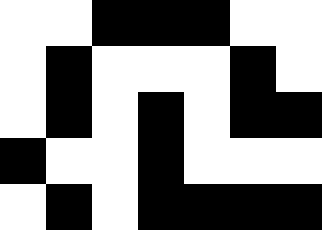[["white", "white", "black", "black", "black", "white", "white"], ["white", "black", "white", "white", "white", "black", "white"], ["white", "black", "white", "black", "white", "black", "black"], ["black", "white", "white", "black", "white", "white", "white"], ["white", "black", "white", "black", "black", "black", "black"]]